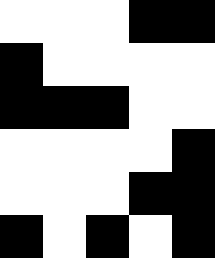[["white", "white", "white", "black", "black"], ["black", "white", "white", "white", "white"], ["black", "black", "black", "white", "white"], ["white", "white", "white", "white", "black"], ["white", "white", "white", "black", "black"], ["black", "white", "black", "white", "black"]]